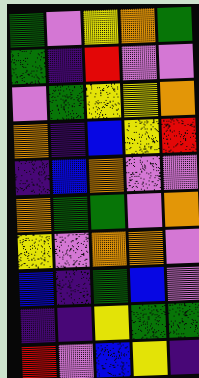[["green", "violet", "yellow", "orange", "green"], ["green", "indigo", "red", "violet", "violet"], ["violet", "green", "yellow", "yellow", "orange"], ["orange", "indigo", "blue", "yellow", "red"], ["indigo", "blue", "orange", "violet", "violet"], ["orange", "green", "green", "violet", "orange"], ["yellow", "violet", "orange", "orange", "violet"], ["blue", "indigo", "green", "blue", "violet"], ["indigo", "indigo", "yellow", "green", "green"], ["red", "violet", "blue", "yellow", "indigo"]]